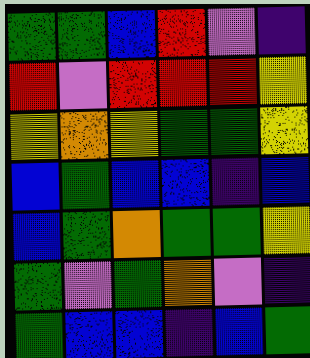[["green", "green", "blue", "red", "violet", "indigo"], ["red", "violet", "red", "red", "red", "yellow"], ["yellow", "orange", "yellow", "green", "green", "yellow"], ["blue", "green", "blue", "blue", "indigo", "blue"], ["blue", "green", "orange", "green", "green", "yellow"], ["green", "violet", "green", "orange", "violet", "indigo"], ["green", "blue", "blue", "indigo", "blue", "green"]]